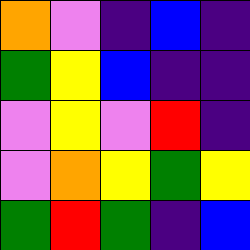[["orange", "violet", "indigo", "blue", "indigo"], ["green", "yellow", "blue", "indigo", "indigo"], ["violet", "yellow", "violet", "red", "indigo"], ["violet", "orange", "yellow", "green", "yellow"], ["green", "red", "green", "indigo", "blue"]]